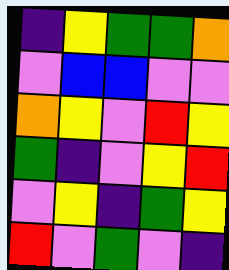[["indigo", "yellow", "green", "green", "orange"], ["violet", "blue", "blue", "violet", "violet"], ["orange", "yellow", "violet", "red", "yellow"], ["green", "indigo", "violet", "yellow", "red"], ["violet", "yellow", "indigo", "green", "yellow"], ["red", "violet", "green", "violet", "indigo"]]